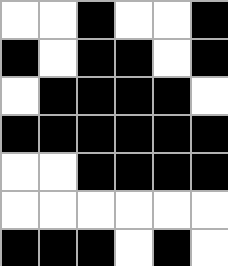[["white", "white", "black", "white", "white", "black"], ["black", "white", "black", "black", "white", "black"], ["white", "black", "black", "black", "black", "white"], ["black", "black", "black", "black", "black", "black"], ["white", "white", "black", "black", "black", "black"], ["white", "white", "white", "white", "white", "white"], ["black", "black", "black", "white", "black", "white"]]